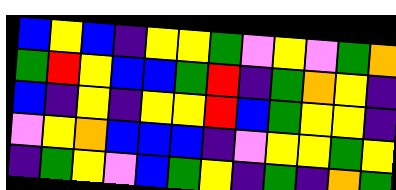[["blue", "yellow", "blue", "indigo", "yellow", "yellow", "green", "violet", "yellow", "violet", "green", "orange"], ["green", "red", "yellow", "blue", "blue", "green", "red", "indigo", "green", "orange", "yellow", "indigo"], ["blue", "indigo", "yellow", "indigo", "yellow", "yellow", "red", "blue", "green", "yellow", "yellow", "indigo"], ["violet", "yellow", "orange", "blue", "blue", "blue", "indigo", "violet", "yellow", "yellow", "green", "yellow"], ["indigo", "green", "yellow", "violet", "blue", "green", "yellow", "indigo", "green", "indigo", "orange", "green"]]